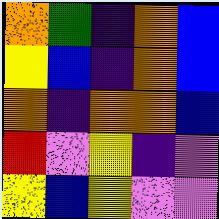[["orange", "green", "indigo", "orange", "blue"], ["yellow", "blue", "indigo", "orange", "blue"], ["orange", "indigo", "orange", "orange", "blue"], ["red", "violet", "yellow", "indigo", "violet"], ["yellow", "blue", "yellow", "violet", "violet"]]